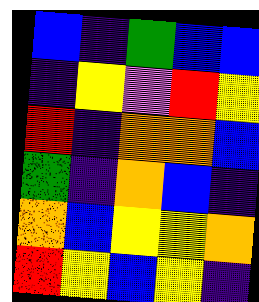[["blue", "indigo", "green", "blue", "blue"], ["indigo", "yellow", "violet", "red", "yellow"], ["red", "indigo", "orange", "orange", "blue"], ["green", "indigo", "orange", "blue", "indigo"], ["orange", "blue", "yellow", "yellow", "orange"], ["red", "yellow", "blue", "yellow", "indigo"]]